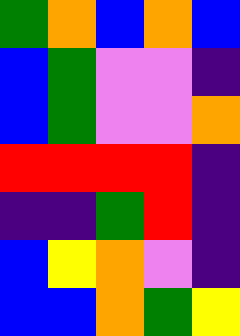[["green", "orange", "blue", "orange", "blue"], ["blue", "green", "violet", "violet", "indigo"], ["blue", "green", "violet", "violet", "orange"], ["red", "red", "red", "red", "indigo"], ["indigo", "indigo", "green", "red", "indigo"], ["blue", "yellow", "orange", "violet", "indigo"], ["blue", "blue", "orange", "green", "yellow"]]